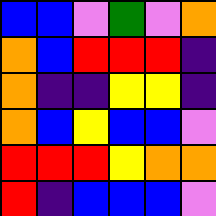[["blue", "blue", "violet", "green", "violet", "orange"], ["orange", "blue", "red", "red", "red", "indigo"], ["orange", "indigo", "indigo", "yellow", "yellow", "indigo"], ["orange", "blue", "yellow", "blue", "blue", "violet"], ["red", "red", "red", "yellow", "orange", "orange"], ["red", "indigo", "blue", "blue", "blue", "violet"]]